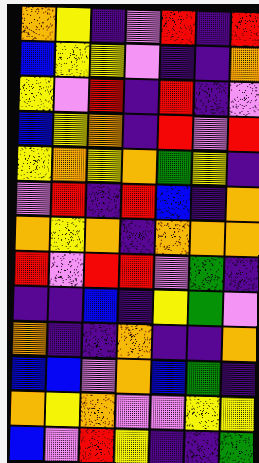[["orange", "yellow", "indigo", "violet", "red", "indigo", "red"], ["blue", "yellow", "yellow", "violet", "indigo", "indigo", "orange"], ["yellow", "violet", "red", "indigo", "red", "indigo", "violet"], ["blue", "yellow", "orange", "indigo", "red", "violet", "red"], ["yellow", "orange", "yellow", "orange", "green", "yellow", "indigo"], ["violet", "red", "indigo", "red", "blue", "indigo", "orange"], ["orange", "yellow", "orange", "indigo", "orange", "orange", "orange"], ["red", "violet", "red", "red", "violet", "green", "indigo"], ["indigo", "indigo", "blue", "indigo", "yellow", "green", "violet"], ["orange", "indigo", "indigo", "orange", "indigo", "indigo", "orange"], ["blue", "blue", "violet", "orange", "blue", "green", "indigo"], ["orange", "yellow", "orange", "violet", "violet", "yellow", "yellow"], ["blue", "violet", "red", "yellow", "indigo", "indigo", "green"]]